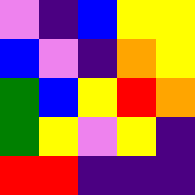[["violet", "indigo", "blue", "yellow", "yellow"], ["blue", "violet", "indigo", "orange", "yellow"], ["green", "blue", "yellow", "red", "orange"], ["green", "yellow", "violet", "yellow", "indigo"], ["red", "red", "indigo", "indigo", "indigo"]]